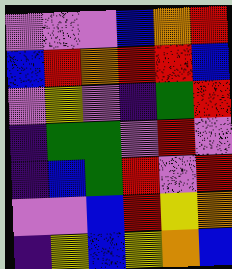[["violet", "violet", "violet", "blue", "orange", "red"], ["blue", "red", "orange", "red", "red", "blue"], ["violet", "yellow", "violet", "indigo", "green", "red"], ["indigo", "green", "green", "violet", "red", "violet"], ["indigo", "blue", "green", "red", "violet", "red"], ["violet", "violet", "blue", "red", "yellow", "orange"], ["indigo", "yellow", "blue", "yellow", "orange", "blue"]]